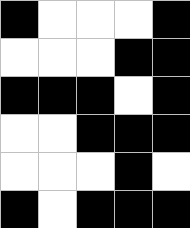[["black", "white", "white", "white", "black"], ["white", "white", "white", "black", "black"], ["black", "black", "black", "white", "black"], ["white", "white", "black", "black", "black"], ["white", "white", "white", "black", "white"], ["black", "white", "black", "black", "black"]]